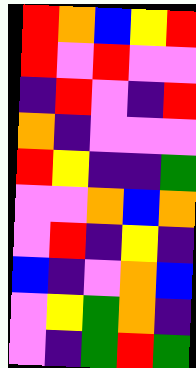[["red", "orange", "blue", "yellow", "red"], ["red", "violet", "red", "violet", "violet"], ["indigo", "red", "violet", "indigo", "red"], ["orange", "indigo", "violet", "violet", "violet"], ["red", "yellow", "indigo", "indigo", "green"], ["violet", "violet", "orange", "blue", "orange"], ["violet", "red", "indigo", "yellow", "indigo"], ["blue", "indigo", "violet", "orange", "blue"], ["violet", "yellow", "green", "orange", "indigo"], ["violet", "indigo", "green", "red", "green"]]